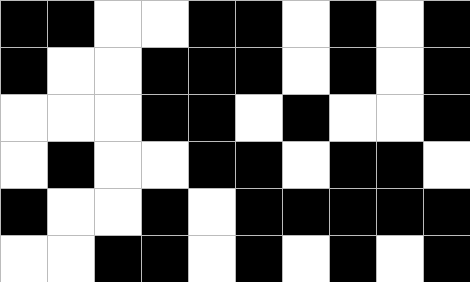[["black", "black", "white", "white", "black", "black", "white", "black", "white", "black"], ["black", "white", "white", "black", "black", "black", "white", "black", "white", "black"], ["white", "white", "white", "black", "black", "white", "black", "white", "white", "black"], ["white", "black", "white", "white", "black", "black", "white", "black", "black", "white"], ["black", "white", "white", "black", "white", "black", "black", "black", "black", "black"], ["white", "white", "black", "black", "white", "black", "white", "black", "white", "black"]]